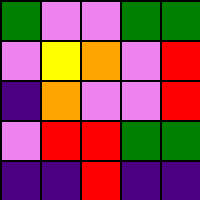[["green", "violet", "violet", "green", "green"], ["violet", "yellow", "orange", "violet", "red"], ["indigo", "orange", "violet", "violet", "red"], ["violet", "red", "red", "green", "green"], ["indigo", "indigo", "red", "indigo", "indigo"]]